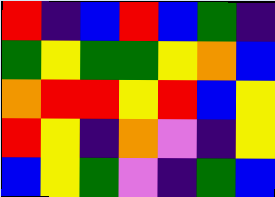[["red", "indigo", "blue", "red", "blue", "green", "indigo"], ["green", "yellow", "green", "green", "yellow", "orange", "blue"], ["orange", "red", "red", "yellow", "red", "blue", "yellow"], ["red", "yellow", "indigo", "orange", "violet", "indigo", "yellow"], ["blue", "yellow", "green", "violet", "indigo", "green", "blue"]]